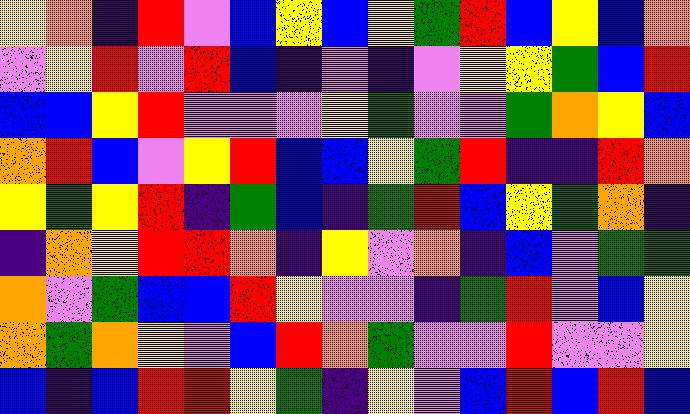[["yellow", "orange", "indigo", "red", "violet", "blue", "yellow", "blue", "yellow", "green", "red", "blue", "yellow", "blue", "orange"], ["violet", "yellow", "red", "violet", "red", "blue", "indigo", "violet", "indigo", "violet", "yellow", "yellow", "green", "blue", "red"], ["blue", "blue", "yellow", "red", "violet", "violet", "violet", "yellow", "green", "violet", "violet", "green", "orange", "yellow", "blue"], ["orange", "red", "blue", "violet", "yellow", "red", "blue", "blue", "yellow", "green", "red", "indigo", "indigo", "red", "orange"], ["yellow", "green", "yellow", "red", "indigo", "green", "blue", "indigo", "green", "red", "blue", "yellow", "green", "orange", "indigo"], ["indigo", "orange", "yellow", "red", "red", "orange", "indigo", "yellow", "violet", "orange", "indigo", "blue", "violet", "green", "green"], ["orange", "violet", "green", "blue", "blue", "red", "yellow", "violet", "violet", "indigo", "green", "red", "violet", "blue", "yellow"], ["orange", "green", "orange", "yellow", "violet", "blue", "red", "orange", "green", "violet", "violet", "red", "violet", "violet", "yellow"], ["blue", "indigo", "blue", "red", "red", "yellow", "green", "indigo", "yellow", "violet", "blue", "red", "blue", "red", "blue"]]